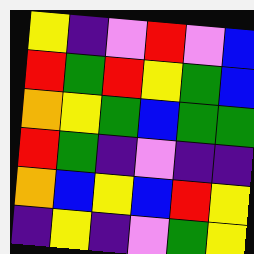[["yellow", "indigo", "violet", "red", "violet", "blue"], ["red", "green", "red", "yellow", "green", "blue"], ["orange", "yellow", "green", "blue", "green", "green"], ["red", "green", "indigo", "violet", "indigo", "indigo"], ["orange", "blue", "yellow", "blue", "red", "yellow"], ["indigo", "yellow", "indigo", "violet", "green", "yellow"]]